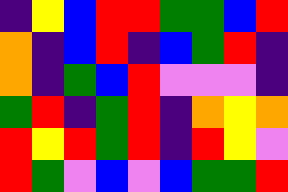[["indigo", "yellow", "blue", "red", "red", "green", "green", "blue", "red"], ["orange", "indigo", "blue", "red", "indigo", "blue", "green", "red", "indigo"], ["orange", "indigo", "green", "blue", "red", "violet", "violet", "violet", "indigo"], ["green", "red", "indigo", "green", "red", "indigo", "orange", "yellow", "orange"], ["red", "yellow", "red", "green", "red", "indigo", "red", "yellow", "violet"], ["red", "green", "violet", "blue", "violet", "blue", "green", "green", "red"]]